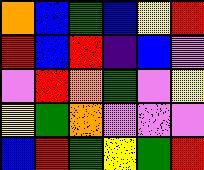[["orange", "blue", "green", "blue", "yellow", "red"], ["red", "blue", "red", "indigo", "blue", "violet"], ["violet", "red", "orange", "green", "violet", "yellow"], ["yellow", "green", "orange", "violet", "violet", "violet"], ["blue", "red", "green", "yellow", "green", "red"]]